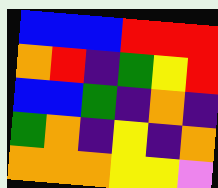[["blue", "blue", "blue", "red", "red", "red"], ["orange", "red", "indigo", "green", "yellow", "red"], ["blue", "blue", "green", "indigo", "orange", "indigo"], ["green", "orange", "indigo", "yellow", "indigo", "orange"], ["orange", "orange", "orange", "yellow", "yellow", "violet"]]